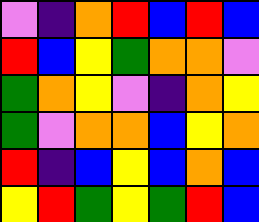[["violet", "indigo", "orange", "red", "blue", "red", "blue"], ["red", "blue", "yellow", "green", "orange", "orange", "violet"], ["green", "orange", "yellow", "violet", "indigo", "orange", "yellow"], ["green", "violet", "orange", "orange", "blue", "yellow", "orange"], ["red", "indigo", "blue", "yellow", "blue", "orange", "blue"], ["yellow", "red", "green", "yellow", "green", "red", "blue"]]